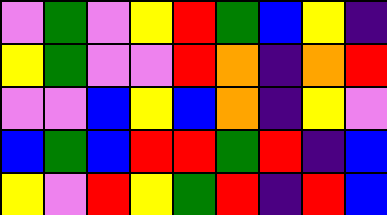[["violet", "green", "violet", "yellow", "red", "green", "blue", "yellow", "indigo"], ["yellow", "green", "violet", "violet", "red", "orange", "indigo", "orange", "red"], ["violet", "violet", "blue", "yellow", "blue", "orange", "indigo", "yellow", "violet"], ["blue", "green", "blue", "red", "red", "green", "red", "indigo", "blue"], ["yellow", "violet", "red", "yellow", "green", "red", "indigo", "red", "blue"]]